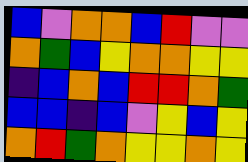[["blue", "violet", "orange", "orange", "blue", "red", "violet", "violet"], ["orange", "green", "blue", "yellow", "orange", "orange", "yellow", "yellow"], ["indigo", "blue", "orange", "blue", "red", "red", "orange", "green"], ["blue", "blue", "indigo", "blue", "violet", "yellow", "blue", "yellow"], ["orange", "red", "green", "orange", "yellow", "yellow", "orange", "yellow"]]